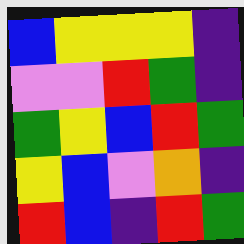[["blue", "yellow", "yellow", "yellow", "indigo"], ["violet", "violet", "red", "green", "indigo"], ["green", "yellow", "blue", "red", "green"], ["yellow", "blue", "violet", "orange", "indigo"], ["red", "blue", "indigo", "red", "green"]]